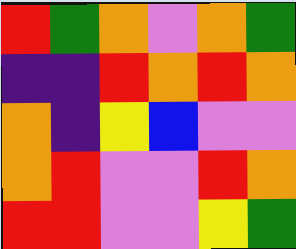[["red", "green", "orange", "violet", "orange", "green"], ["indigo", "indigo", "red", "orange", "red", "orange"], ["orange", "indigo", "yellow", "blue", "violet", "violet"], ["orange", "red", "violet", "violet", "red", "orange"], ["red", "red", "violet", "violet", "yellow", "green"]]